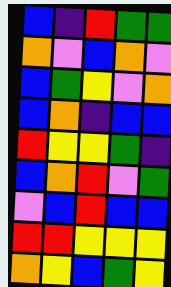[["blue", "indigo", "red", "green", "green"], ["orange", "violet", "blue", "orange", "violet"], ["blue", "green", "yellow", "violet", "orange"], ["blue", "orange", "indigo", "blue", "blue"], ["red", "yellow", "yellow", "green", "indigo"], ["blue", "orange", "red", "violet", "green"], ["violet", "blue", "red", "blue", "blue"], ["red", "red", "yellow", "yellow", "yellow"], ["orange", "yellow", "blue", "green", "yellow"]]